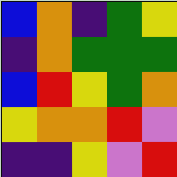[["blue", "orange", "indigo", "green", "yellow"], ["indigo", "orange", "green", "green", "green"], ["blue", "red", "yellow", "green", "orange"], ["yellow", "orange", "orange", "red", "violet"], ["indigo", "indigo", "yellow", "violet", "red"]]